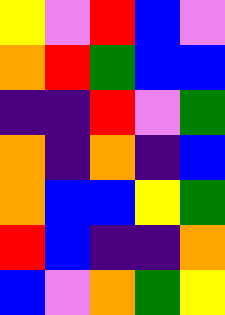[["yellow", "violet", "red", "blue", "violet"], ["orange", "red", "green", "blue", "blue"], ["indigo", "indigo", "red", "violet", "green"], ["orange", "indigo", "orange", "indigo", "blue"], ["orange", "blue", "blue", "yellow", "green"], ["red", "blue", "indigo", "indigo", "orange"], ["blue", "violet", "orange", "green", "yellow"]]